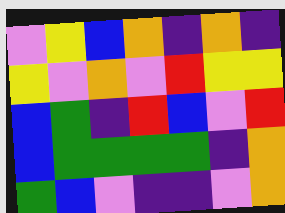[["violet", "yellow", "blue", "orange", "indigo", "orange", "indigo"], ["yellow", "violet", "orange", "violet", "red", "yellow", "yellow"], ["blue", "green", "indigo", "red", "blue", "violet", "red"], ["blue", "green", "green", "green", "green", "indigo", "orange"], ["green", "blue", "violet", "indigo", "indigo", "violet", "orange"]]